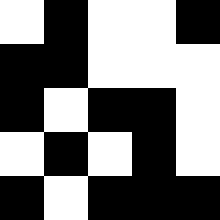[["white", "black", "white", "white", "black"], ["black", "black", "white", "white", "white"], ["black", "white", "black", "black", "white"], ["white", "black", "white", "black", "white"], ["black", "white", "black", "black", "black"]]